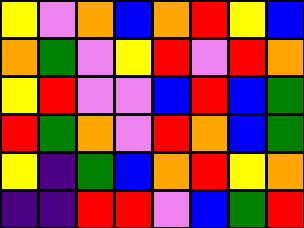[["yellow", "violet", "orange", "blue", "orange", "red", "yellow", "blue"], ["orange", "green", "violet", "yellow", "red", "violet", "red", "orange"], ["yellow", "red", "violet", "violet", "blue", "red", "blue", "green"], ["red", "green", "orange", "violet", "red", "orange", "blue", "green"], ["yellow", "indigo", "green", "blue", "orange", "red", "yellow", "orange"], ["indigo", "indigo", "red", "red", "violet", "blue", "green", "red"]]